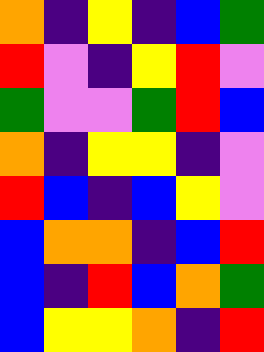[["orange", "indigo", "yellow", "indigo", "blue", "green"], ["red", "violet", "indigo", "yellow", "red", "violet"], ["green", "violet", "violet", "green", "red", "blue"], ["orange", "indigo", "yellow", "yellow", "indigo", "violet"], ["red", "blue", "indigo", "blue", "yellow", "violet"], ["blue", "orange", "orange", "indigo", "blue", "red"], ["blue", "indigo", "red", "blue", "orange", "green"], ["blue", "yellow", "yellow", "orange", "indigo", "red"]]